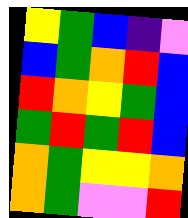[["yellow", "green", "blue", "indigo", "violet"], ["blue", "green", "orange", "red", "blue"], ["red", "orange", "yellow", "green", "blue"], ["green", "red", "green", "red", "blue"], ["orange", "green", "yellow", "yellow", "orange"], ["orange", "green", "violet", "violet", "red"]]